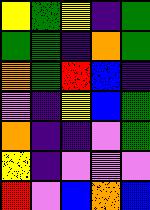[["yellow", "green", "yellow", "indigo", "green"], ["green", "green", "indigo", "orange", "green"], ["orange", "green", "red", "blue", "indigo"], ["violet", "indigo", "yellow", "blue", "green"], ["orange", "indigo", "indigo", "violet", "green"], ["yellow", "indigo", "violet", "violet", "violet"], ["red", "violet", "blue", "orange", "blue"]]